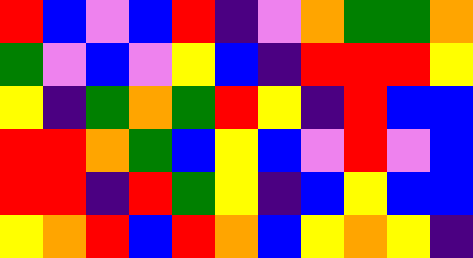[["red", "blue", "violet", "blue", "red", "indigo", "violet", "orange", "green", "green", "orange"], ["green", "violet", "blue", "violet", "yellow", "blue", "indigo", "red", "red", "red", "yellow"], ["yellow", "indigo", "green", "orange", "green", "red", "yellow", "indigo", "red", "blue", "blue"], ["red", "red", "orange", "green", "blue", "yellow", "blue", "violet", "red", "violet", "blue"], ["red", "red", "indigo", "red", "green", "yellow", "indigo", "blue", "yellow", "blue", "blue"], ["yellow", "orange", "red", "blue", "red", "orange", "blue", "yellow", "orange", "yellow", "indigo"]]